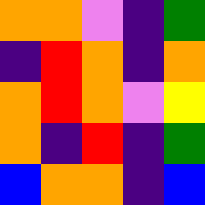[["orange", "orange", "violet", "indigo", "green"], ["indigo", "red", "orange", "indigo", "orange"], ["orange", "red", "orange", "violet", "yellow"], ["orange", "indigo", "red", "indigo", "green"], ["blue", "orange", "orange", "indigo", "blue"]]